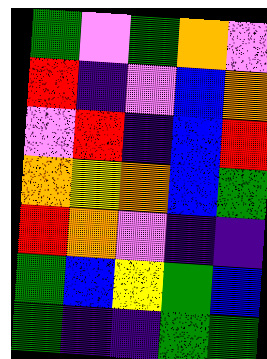[["green", "violet", "green", "orange", "violet"], ["red", "indigo", "violet", "blue", "orange"], ["violet", "red", "indigo", "blue", "red"], ["orange", "yellow", "orange", "blue", "green"], ["red", "orange", "violet", "indigo", "indigo"], ["green", "blue", "yellow", "green", "blue"], ["green", "indigo", "indigo", "green", "green"]]